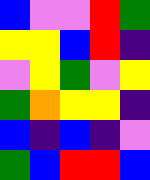[["blue", "violet", "violet", "red", "green"], ["yellow", "yellow", "blue", "red", "indigo"], ["violet", "yellow", "green", "violet", "yellow"], ["green", "orange", "yellow", "yellow", "indigo"], ["blue", "indigo", "blue", "indigo", "violet"], ["green", "blue", "red", "red", "blue"]]